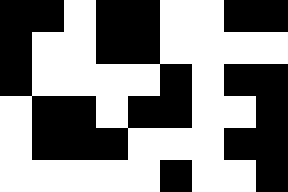[["black", "black", "white", "black", "black", "white", "white", "black", "black"], ["black", "white", "white", "black", "black", "white", "white", "white", "white"], ["black", "white", "white", "white", "white", "black", "white", "black", "black"], ["white", "black", "black", "white", "black", "black", "white", "white", "black"], ["white", "black", "black", "black", "white", "white", "white", "black", "black"], ["white", "white", "white", "white", "white", "black", "white", "white", "black"]]